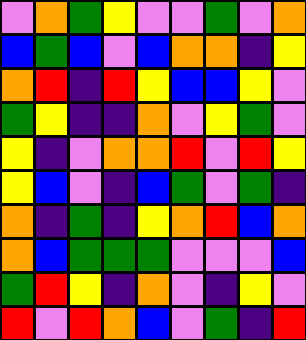[["violet", "orange", "green", "yellow", "violet", "violet", "green", "violet", "orange"], ["blue", "green", "blue", "violet", "blue", "orange", "orange", "indigo", "yellow"], ["orange", "red", "indigo", "red", "yellow", "blue", "blue", "yellow", "violet"], ["green", "yellow", "indigo", "indigo", "orange", "violet", "yellow", "green", "violet"], ["yellow", "indigo", "violet", "orange", "orange", "red", "violet", "red", "yellow"], ["yellow", "blue", "violet", "indigo", "blue", "green", "violet", "green", "indigo"], ["orange", "indigo", "green", "indigo", "yellow", "orange", "red", "blue", "orange"], ["orange", "blue", "green", "green", "green", "violet", "violet", "violet", "blue"], ["green", "red", "yellow", "indigo", "orange", "violet", "indigo", "yellow", "violet"], ["red", "violet", "red", "orange", "blue", "violet", "green", "indigo", "red"]]